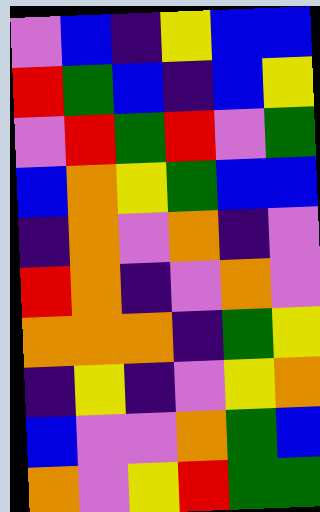[["violet", "blue", "indigo", "yellow", "blue", "blue"], ["red", "green", "blue", "indigo", "blue", "yellow"], ["violet", "red", "green", "red", "violet", "green"], ["blue", "orange", "yellow", "green", "blue", "blue"], ["indigo", "orange", "violet", "orange", "indigo", "violet"], ["red", "orange", "indigo", "violet", "orange", "violet"], ["orange", "orange", "orange", "indigo", "green", "yellow"], ["indigo", "yellow", "indigo", "violet", "yellow", "orange"], ["blue", "violet", "violet", "orange", "green", "blue"], ["orange", "violet", "yellow", "red", "green", "green"]]